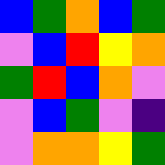[["blue", "green", "orange", "blue", "green"], ["violet", "blue", "red", "yellow", "orange"], ["green", "red", "blue", "orange", "violet"], ["violet", "blue", "green", "violet", "indigo"], ["violet", "orange", "orange", "yellow", "green"]]